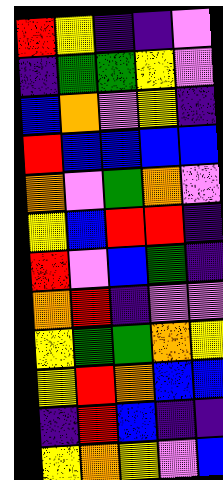[["red", "yellow", "indigo", "indigo", "violet"], ["indigo", "green", "green", "yellow", "violet"], ["blue", "orange", "violet", "yellow", "indigo"], ["red", "blue", "blue", "blue", "blue"], ["orange", "violet", "green", "orange", "violet"], ["yellow", "blue", "red", "red", "indigo"], ["red", "violet", "blue", "green", "indigo"], ["orange", "red", "indigo", "violet", "violet"], ["yellow", "green", "green", "orange", "yellow"], ["yellow", "red", "orange", "blue", "blue"], ["indigo", "red", "blue", "indigo", "indigo"], ["yellow", "orange", "yellow", "violet", "blue"]]